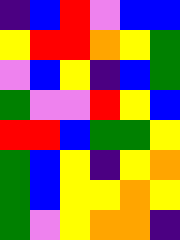[["indigo", "blue", "red", "violet", "blue", "blue"], ["yellow", "red", "red", "orange", "yellow", "green"], ["violet", "blue", "yellow", "indigo", "blue", "green"], ["green", "violet", "violet", "red", "yellow", "blue"], ["red", "red", "blue", "green", "green", "yellow"], ["green", "blue", "yellow", "indigo", "yellow", "orange"], ["green", "blue", "yellow", "yellow", "orange", "yellow"], ["green", "violet", "yellow", "orange", "orange", "indigo"]]